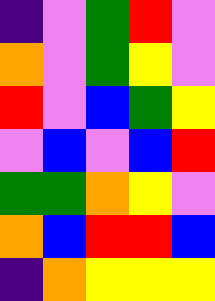[["indigo", "violet", "green", "red", "violet"], ["orange", "violet", "green", "yellow", "violet"], ["red", "violet", "blue", "green", "yellow"], ["violet", "blue", "violet", "blue", "red"], ["green", "green", "orange", "yellow", "violet"], ["orange", "blue", "red", "red", "blue"], ["indigo", "orange", "yellow", "yellow", "yellow"]]